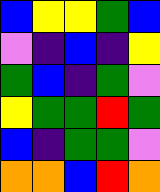[["blue", "yellow", "yellow", "green", "blue"], ["violet", "indigo", "blue", "indigo", "yellow"], ["green", "blue", "indigo", "green", "violet"], ["yellow", "green", "green", "red", "green"], ["blue", "indigo", "green", "green", "violet"], ["orange", "orange", "blue", "red", "orange"]]